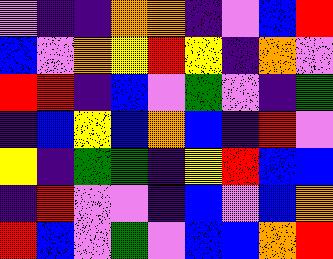[["violet", "indigo", "indigo", "orange", "orange", "indigo", "violet", "blue", "red"], ["blue", "violet", "orange", "yellow", "red", "yellow", "indigo", "orange", "violet"], ["red", "red", "indigo", "blue", "violet", "green", "violet", "indigo", "green"], ["indigo", "blue", "yellow", "blue", "orange", "blue", "indigo", "red", "violet"], ["yellow", "indigo", "green", "green", "indigo", "yellow", "red", "blue", "blue"], ["indigo", "red", "violet", "violet", "indigo", "blue", "violet", "blue", "orange"], ["red", "blue", "violet", "green", "violet", "blue", "blue", "orange", "red"]]